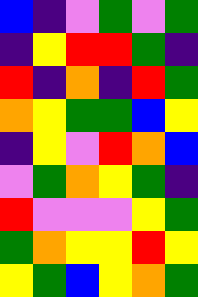[["blue", "indigo", "violet", "green", "violet", "green"], ["indigo", "yellow", "red", "red", "green", "indigo"], ["red", "indigo", "orange", "indigo", "red", "green"], ["orange", "yellow", "green", "green", "blue", "yellow"], ["indigo", "yellow", "violet", "red", "orange", "blue"], ["violet", "green", "orange", "yellow", "green", "indigo"], ["red", "violet", "violet", "violet", "yellow", "green"], ["green", "orange", "yellow", "yellow", "red", "yellow"], ["yellow", "green", "blue", "yellow", "orange", "green"]]